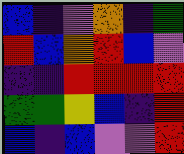[["blue", "indigo", "violet", "orange", "indigo", "green"], ["red", "blue", "orange", "red", "blue", "violet"], ["indigo", "indigo", "red", "red", "red", "red"], ["green", "green", "yellow", "blue", "indigo", "red"], ["blue", "indigo", "blue", "violet", "violet", "red"]]